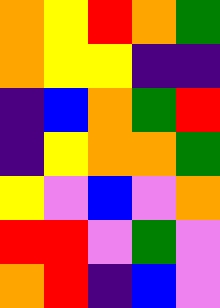[["orange", "yellow", "red", "orange", "green"], ["orange", "yellow", "yellow", "indigo", "indigo"], ["indigo", "blue", "orange", "green", "red"], ["indigo", "yellow", "orange", "orange", "green"], ["yellow", "violet", "blue", "violet", "orange"], ["red", "red", "violet", "green", "violet"], ["orange", "red", "indigo", "blue", "violet"]]